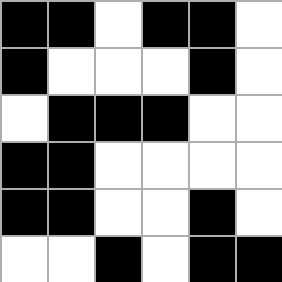[["black", "black", "white", "black", "black", "white"], ["black", "white", "white", "white", "black", "white"], ["white", "black", "black", "black", "white", "white"], ["black", "black", "white", "white", "white", "white"], ["black", "black", "white", "white", "black", "white"], ["white", "white", "black", "white", "black", "black"]]